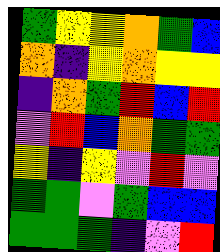[["green", "yellow", "yellow", "orange", "green", "blue"], ["orange", "indigo", "yellow", "orange", "yellow", "yellow"], ["indigo", "orange", "green", "red", "blue", "red"], ["violet", "red", "blue", "orange", "green", "green"], ["yellow", "indigo", "yellow", "violet", "red", "violet"], ["green", "green", "violet", "green", "blue", "blue"], ["green", "green", "green", "indigo", "violet", "red"]]